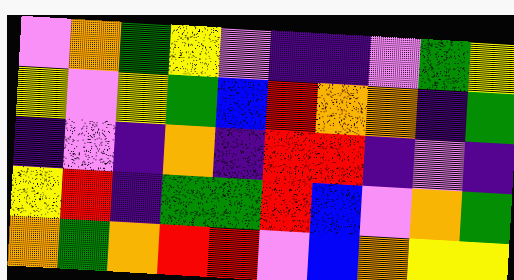[["violet", "orange", "green", "yellow", "violet", "indigo", "indigo", "violet", "green", "yellow"], ["yellow", "violet", "yellow", "green", "blue", "red", "orange", "orange", "indigo", "green"], ["indigo", "violet", "indigo", "orange", "indigo", "red", "red", "indigo", "violet", "indigo"], ["yellow", "red", "indigo", "green", "green", "red", "blue", "violet", "orange", "green"], ["orange", "green", "orange", "red", "red", "violet", "blue", "orange", "yellow", "yellow"]]